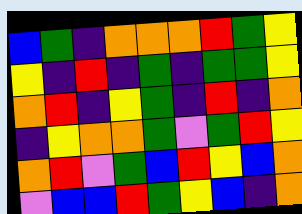[["blue", "green", "indigo", "orange", "orange", "orange", "red", "green", "yellow"], ["yellow", "indigo", "red", "indigo", "green", "indigo", "green", "green", "yellow"], ["orange", "red", "indigo", "yellow", "green", "indigo", "red", "indigo", "orange"], ["indigo", "yellow", "orange", "orange", "green", "violet", "green", "red", "yellow"], ["orange", "red", "violet", "green", "blue", "red", "yellow", "blue", "orange"], ["violet", "blue", "blue", "red", "green", "yellow", "blue", "indigo", "orange"]]